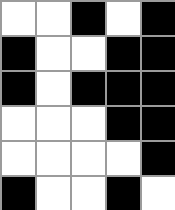[["white", "white", "black", "white", "black"], ["black", "white", "white", "black", "black"], ["black", "white", "black", "black", "black"], ["white", "white", "white", "black", "black"], ["white", "white", "white", "white", "black"], ["black", "white", "white", "black", "white"]]